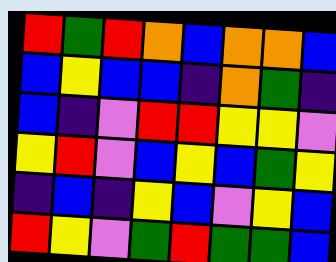[["red", "green", "red", "orange", "blue", "orange", "orange", "blue"], ["blue", "yellow", "blue", "blue", "indigo", "orange", "green", "indigo"], ["blue", "indigo", "violet", "red", "red", "yellow", "yellow", "violet"], ["yellow", "red", "violet", "blue", "yellow", "blue", "green", "yellow"], ["indigo", "blue", "indigo", "yellow", "blue", "violet", "yellow", "blue"], ["red", "yellow", "violet", "green", "red", "green", "green", "blue"]]